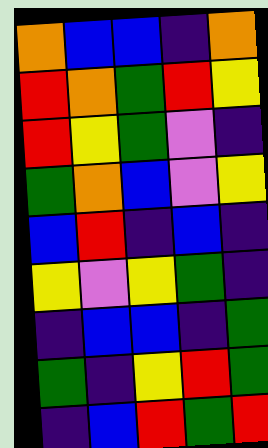[["orange", "blue", "blue", "indigo", "orange"], ["red", "orange", "green", "red", "yellow"], ["red", "yellow", "green", "violet", "indigo"], ["green", "orange", "blue", "violet", "yellow"], ["blue", "red", "indigo", "blue", "indigo"], ["yellow", "violet", "yellow", "green", "indigo"], ["indigo", "blue", "blue", "indigo", "green"], ["green", "indigo", "yellow", "red", "green"], ["indigo", "blue", "red", "green", "red"]]